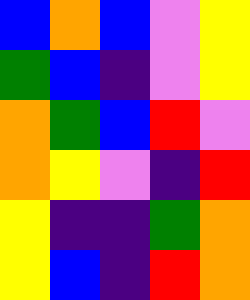[["blue", "orange", "blue", "violet", "yellow"], ["green", "blue", "indigo", "violet", "yellow"], ["orange", "green", "blue", "red", "violet"], ["orange", "yellow", "violet", "indigo", "red"], ["yellow", "indigo", "indigo", "green", "orange"], ["yellow", "blue", "indigo", "red", "orange"]]